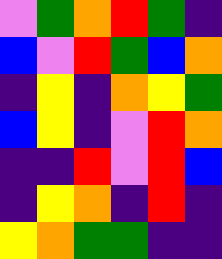[["violet", "green", "orange", "red", "green", "indigo"], ["blue", "violet", "red", "green", "blue", "orange"], ["indigo", "yellow", "indigo", "orange", "yellow", "green"], ["blue", "yellow", "indigo", "violet", "red", "orange"], ["indigo", "indigo", "red", "violet", "red", "blue"], ["indigo", "yellow", "orange", "indigo", "red", "indigo"], ["yellow", "orange", "green", "green", "indigo", "indigo"]]